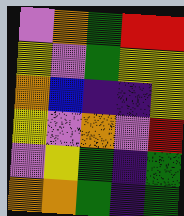[["violet", "orange", "green", "red", "red"], ["yellow", "violet", "green", "yellow", "yellow"], ["orange", "blue", "indigo", "indigo", "yellow"], ["yellow", "violet", "orange", "violet", "red"], ["violet", "yellow", "green", "indigo", "green"], ["orange", "orange", "green", "indigo", "green"]]